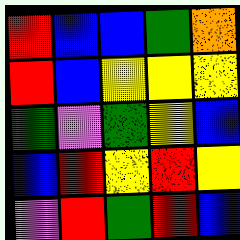[["red", "blue", "blue", "green", "orange"], ["red", "blue", "yellow", "yellow", "yellow"], ["green", "violet", "green", "yellow", "blue"], ["blue", "red", "yellow", "red", "yellow"], ["violet", "red", "green", "red", "blue"]]